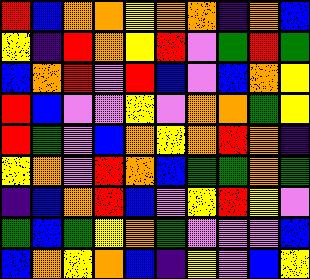[["red", "blue", "orange", "orange", "yellow", "orange", "orange", "indigo", "orange", "blue"], ["yellow", "indigo", "red", "orange", "yellow", "red", "violet", "green", "red", "green"], ["blue", "orange", "red", "violet", "red", "blue", "violet", "blue", "orange", "yellow"], ["red", "blue", "violet", "violet", "yellow", "violet", "orange", "orange", "green", "yellow"], ["red", "green", "violet", "blue", "orange", "yellow", "orange", "red", "orange", "indigo"], ["yellow", "orange", "violet", "red", "orange", "blue", "green", "green", "orange", "green"], ["indigo", "blue", "orange", "red", "blue", "violet", "yellow", "red", "yellow", "violet"], ["green", "blue", "green", "yellow", "orange", "green", "violet", "violet", "violet", "blue"], ["blue", "orange", "yellow", "orange", "blue", "indigo", "yellow", "violet", "blue", "yellow"]]